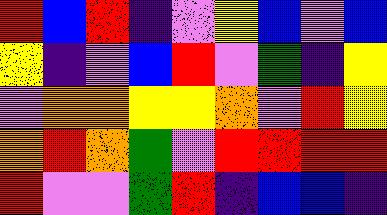[["red", "blue", "red", "indigo", "violet", "yellow", "blue", "violet", "blue"], ["yellow", "indigo", "violet", "blue", "red", "violet", "green", "indigo", "yellow"], ["violet", "orange", "orange", "yellow", "yellow", "orange", "violet", "red", "yellow"], ["orange", "red", "orange", "green", "violet", "red", "red", "red", "red"], ["red", "violet", "violet", "green", "red", "indigo", "blue", "blue", "indigo"]]